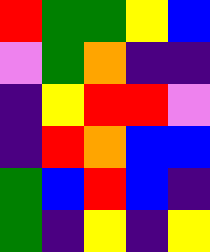[["red", "green", "green", "yellow", "blue"], ["violet", "green", "orange", "indigo", "indigo"], ["indigo", "yellow", "red", "red", "violet"], ["indigo", "red", "orange", "blue", "blue"], ["green", "blue", "red", "blue", "indigo"], ["green", "indigo", "yellow", "indigo", "yellow"]]